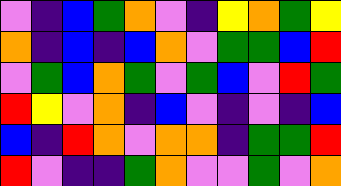[["violet", "indigo", "blue", "green", "orange", "violet", "indigo", "yellow", "orange", "green", "yellow"], ["orange", "indigo", "blue", "indigo", "blue", "orange", "violet", "green", "green", "blue", "red"], ["violet", "green", "blue", "orange", "green", "violet", "green", "blue", "violet", "red", "green"], ["red", "yellow", "violet", "orange", "indigo", "blue", "violet", "indigo", "violet", "indigo", "blue"], ["blue", "indigo", "red", "orange", "violet", "orange", "orange", "indigo", "green", "green", "red"], ["red", "violet", "indigo", "indigo", "green", "orange", "violet", "violet", "green", "violet", "orange"]]